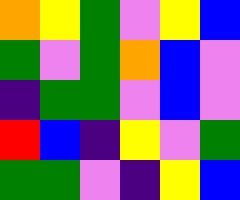[["orange", "yellow", "green", "violet", "yellow", "blue"], ["green", "violet", "green", "orange", "blue", "violet"], ["indigo", "green", "green", "violet", "blue", "violet"], ["red", "blue", "indigo", "yellow", "violet", "green"], ["green", "green", "violet", "indigo", "yellow", "blue"]]